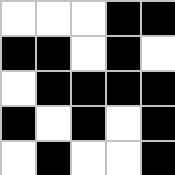[["white", "white", "white", "black", "black"], ["black", "black", "white", "black", "white"], ["white", "black", "black", "black", "black"], ["black", "white", "black", "white", "black"], ["white", "black", "white", "white", "black"]]